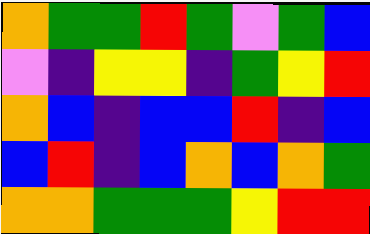[["orange", "green", "green", "red", "green", "violet", "green", "blue"], ["violet", "indigo", "yellow", "yellow", "indigo", "green", "yellow", "red"], ["orange", "blue", "indigo", "blue", "blue", "red", "indigo", "blue"], ["blue", "red", "indigo", "blue", "orange", "blue", "orange", "green"], ["orange", "orange", "green", "green", "green", "yellow", "red", "red"]]